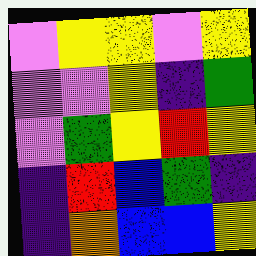[["violet", "yellow", "yellow", "violet", "yellow"], ["violet", "violet", "yellow", "indigo", "green"], ["violet", "green", "yellow", "red", "yellow"], ["indigo", "red", "blue", "green", "indigo"], ["indigo", "orange", "blue", "blue", "yellow"]]